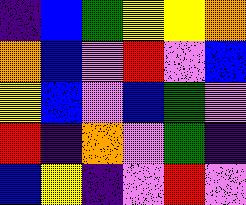[["indigo", "blue", "green", "yellow", "yellow", "orange"], ["orange", "blue", "violet", "red", "violet", "blue"], ["yellow", "blue", "violet", "blue", "green", "violet"], ["red", "indigo", "orange", "violet", "green", "indigo"], ["blue", "yellow", "indigo", "violet", "red", "violet"]]